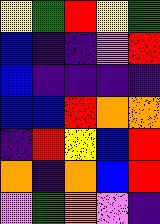[["yellow", "green", "red", "yellow", "green"], ["blue", "indigo", "indigo", "violet", "red"], ["blue", "indigo", "indigo", "indigo", "indigo"], ["blue", "blue", "red", "orange", "orange"], ["indigo", "red", "yellow", "blue", "red"], ["orange", "indigo", "orange", "blue", "red"], ["violet", "green", "orange", "violet", "indigo"]]